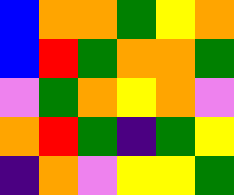[["blue", "orange", "orange", "green", "yellow", "orange"], ["blue", "red", "green", "orange", "orange", "green"], ["violet", "green", "orange", "yellow", "orange", "violet"], ["orange", "red", "green", "indigo", "green", "yellow"], ["indigo", "orange", "violet", "yellow", "yellow", "green"]]